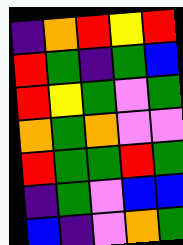[["indigo", "orange", "red", "yellow", "red"], ["red", "green", "indigo", "green", "blue"], ["red", "yellow", "green", "violet", "green"], ["orange", "green", "orange", "violet", "violet"], ["red", "green", "green", "red", "green"], ["indigo", "green", "violet", "blue", "blue"], ["blue", "indigo", "violet", "orange", "green"]]